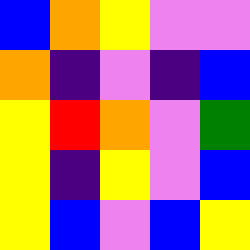[["blue", "orange", "yellow", "violet", "violet"], ["orange", "indigo", "violet", "indigo", "blue"], ["yellow", "red", "orange", "violet", "green"], ["yellow", "indigo", "yellow", "violet", "blue"], ["yellow", "blue", "violet", "blue", "yellow"]]